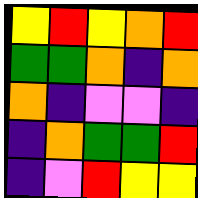[["yellow", "red", "yellow", "orange", "red"], ["green", "green", "orange", "indigo", "orange"], ["orange", "indigo", "violet", "violet", "indigo"], ["indigo", "orange", "green", "green", "red"], ["indigo", "violet", "red", "yellow", "yellow"]]